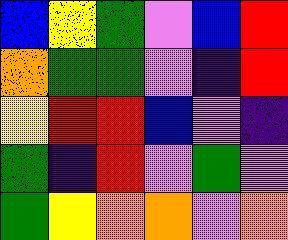[["blue", "yellow", "green", "violet", "blue", "red"], ["orange", "green", "green", "violet", "indigo", "red"], ["yellow", "red", "red", "blue", "violet", "indigo"], ["green", "indigo", "red", "violet", "green", "violet"], ["green", "yellow", "orange", "orange", "violet", "orange"]]